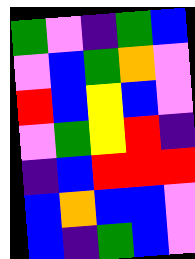[["green", "violet", "indigo", "green", "blue"], ["violet", "blue", "green", "orange", "violet"], ["red", "blue", "yellow", "blue", "violet"], ["violet", "green", "yellow", "red", "indigo"], ["indigo", "blue", "red", "red", "red"], ["blue", "orange", "blue", "blue", "violet"], ["blue", "indigo", "green", "blue", "violet"]]